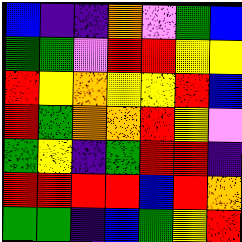[["blue", "indigo", "indigo", "orange", "violet", "green", "blue"], ["green", "green", "violet", "red", "red", "yellow", "yellow"], ["red", "yellow", "orange", "yellow", "yellow", "red", "blue"], ["red", "green", "orange", "orange", "red", "yellow", "violet"], ["green", "yellow", "indigo", "green", "red", "red", "indigo"], ["red", "red", "red", "red", "blue", "red", "orange"], ["green", "green", "indigo", "blue", "green", "yellow", "red"]]